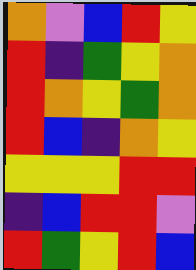[["orange", "violet", "blue", "red", "yellow"], ["red", "indigo", "green", "yellow", "orange"], ["red", "orange", "yellow", "green", "orange"], ["red", "blue", "indigo", "orange", "yellow"], ["yellow", "yellow", "yellow", "red", "red"], ["indigo", "blue", "red", "red", "violet"], ["red", "green", "yellow", "red", "blue"]]